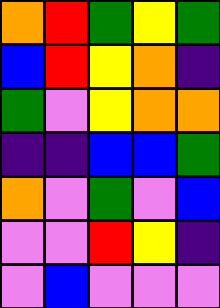[["orange", "red", "green", "yellow", "green"], ["blue", "red", "yellow", "orange", "indigo"], ["green", "violet", "yellow", "orange", "orange"], ["indigo", "indigo", "blue", "blue", "green"], ["orange", "violet", "green", "violet", "blue"], ["violet", "violet", "red", "yellow", "indigo"], ["violet", "blue", "violet", "violet", "violet"]]